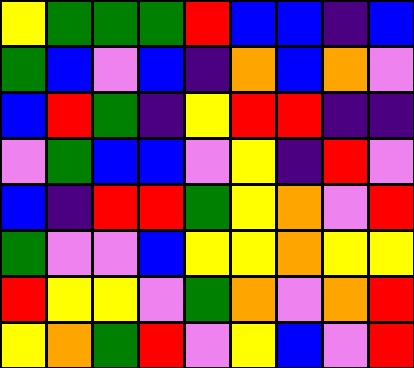[["yellow", "green", "green", "green", "red", "blue", "blue", "indigo", "blue"], ["green", "blue", "violet", "blue", "indigo", "orange", "blue", "orange", "violet"], ["blue", "red", "green", "indigo", "yellow", "red", "red", "indigo", "indigo"], ["violet", "green", "blue", "blue", "violet", "yellow", "indigo", "red", "violet"], ["blue", "indigo", "red", "red", "green", "yellow", "orange", "violet", "red"], ["green", "violet", "violet", "blue", "yellow", "yellow", "orange", "yellow", "yellow"], ["red", "yellow", "yellow", "violet", "green", "orange", "violet", "orange", "red"], ["yellow", "orange", "green", "red", "violet", "yellow", "blue", "violet", "red"]]